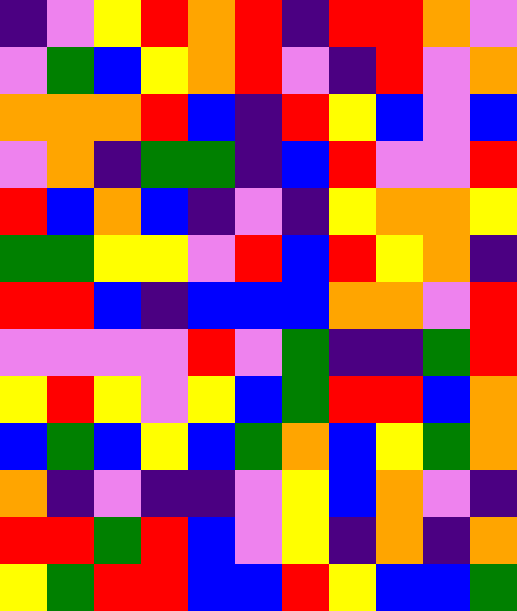[["indigo", "violet", "yellow", "red", "orange", "red", "indigo", "red", "red", "orange", "violet"], ["violet", "green", "blue", "yellow", "orange", "red", "violet", "indigo", "red", "violet", "orange"], ["orange", "orange", "orange", "red", "blue", "indigo", "red", "yellow", "blue", "violet", "blue"], ["violet", "orange", "indigo", "green", "green", "indigo", "blue", "red", "violet", "violet", "red"], ["red", "blue", "orange", "blue", "indigo", "violet", "indigo", "yellow", "orange", "orange", "yellow"], ["green", "green", "yellow", "yellow", "violet", "red", "blue", "red", "yellow", "orange", "indigo"], ["red", "red", "blue", "indigo", "blue", "blue", "blue", "orange", "orange", "violet", "red"], ["violet", "violet", "violet", "violet", "red", "violet", "green", "indigo", "indigo", "green", "red"], ["yellow", "red", "yellow", "violet", "yellow", "blue", "green", "red", "red", "blue", "orange"], ["blue", "green", "blue", "yellow", "blue", "green", "orange", "blue", "yellow", "green", "orange"], ["orange", "indigo", "violet", "indigo", "indigo", "violet", "yellow", "blue", "orange", "violet", "indigo"], ["red", "red", "green", "red", "blue", "violet", "yellow", "indigo", "orange", "indigo", "orange"], ["yellow", "green", "red", "red", "blue", "blue", "red", "yellow", "blue", "blue", "green"]]